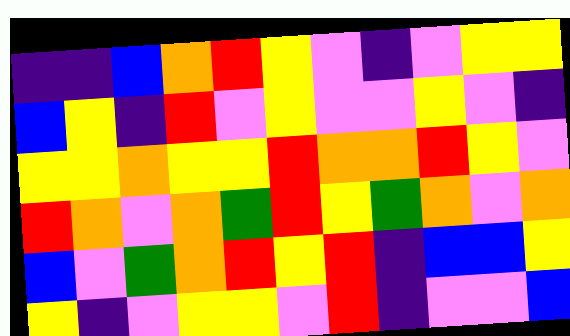[["indigo", "indigo", "blue", "orange", "red", "yellow", "violet", "indigo", "violet", "yellow", "yellow"], ["blue", "yellow", "indigo", "red", "violet", "yellow", "violet", "violet", "yellow", "violet", "indigo"], ["yellow", "yellow", "orange", "yellow", "yellow", "red", "orange", "orange", "red", "yellow", "violet"], ["red", "orange", "violet", "orange", "green", "red", "yellow", "green", "orange", "violet", "orange"], ["blue", "violet", "green", "orange", "red", "yellow", "red", "indigo", "blue", "blue", "yellow"], ["yellow", "indigo", "violet", "yellow", "yellow", "violet", "red", "indigo", "violet", "violet", "blue"]]